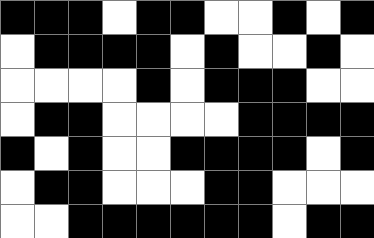[["black", "black", "black", "white", "black", "black", "white", "white", "black", "white", "black"], ["white", "black", "black", "black", "black", "white", "black", "white", "white", "black", "white"], ["white", "white", "white", "white", "black", "white", "black", "black", "black", "white", "white"], ["white", "black", "black", "white", "white", "white", "white", "black", "black", "black", "black"], ["black", "white", "black", "white", "white", "black", "black", "black", "black", "white", "black"], ["white", "black", "black", "white", "white", "white", "black", "black", "white", "white", "white"], ["white", "white", "black", "black", "black", "black", "black", "black", "white", "black", "black"]]